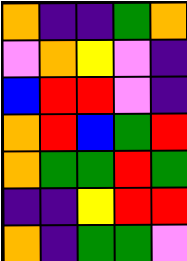[["orange", "indigo", "indigo", "green", "orange"], ["violet", "orange", "yellow", "violet", "indigo"], ["blue", "red", "red", "violet", "indigo"], ["orange", "red", "blue", "green", "red"], ["orange", "green", "green", "red", "green"], ["indigo", "indigo", "yellow", "red", "red"], ["orange", "indigo", "green", "green", "violet"]]